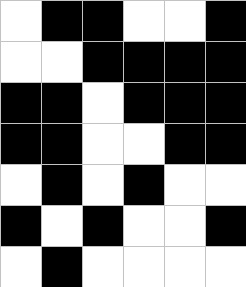[["white", "black", "black", "white", "white", "black"], ["white", "white", "black", "black", "black", "black"], ["black", "black", "white", "black", "black", "black"], ["black", "black", "white", "white", "black", "black"], ["white", "black", "white", "black", "white", "white"], ["black", "white", "black", "white", "white", "black"], ["white", "black", "white", "white", "white", "white"]]